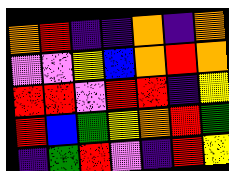[["orange", "red", "indigo", "indigo", "orange", "indigo", "orange"], ["violet", "violet", "yellow", "blue", "orange", "red", "orange"], ["red", "red", "violet", "red", "red", "indigo", "yellow"], ["red", "blue", "green", "yellow", "orange", "red", "green"], ["indigo", "green", "red", "violet", "indigo", "red", "yellow"]]